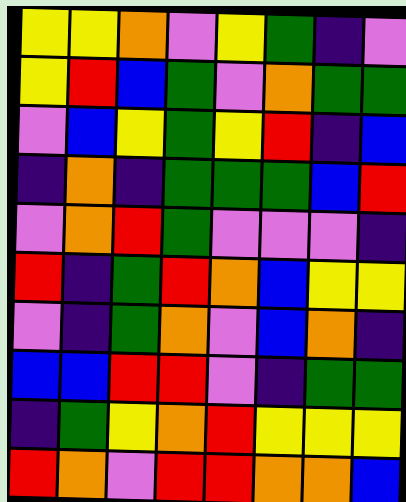[["yellow", "yellow", "orange", "violet", "yellow", "green", "indigo", "violet"], ["yellow", "red", "blue", "green", "violet", "orange", "green", "green"], ["violet", "blue", "yellow", "green", "yellow", "red", "indigo", "blue"], ["indigo", "orange", "indigo", "green", "green", "green", "blue", "red"], ["violet", "orange", "red", "green", "violet", "violet", "violet", "indigo"], ["red", "indigo", "green", "red", "orange", "blue", "yellow", "yellow"], ["violet", "indigo", "green", "orange", "violet", "blue", "orange", "indigo"], ["blue", "blue", "red", "red", "violet", "indigo", "green", "green"], ["indigo", "green", "yellow", "orange", "red", "yellow", "yellow", "yellow"], ["red", "orange", "violet", "red", "red", "orange", "orange", "blue"]]